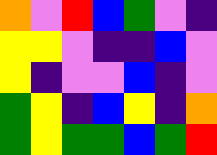[["orange", "violet", "red", "blue", "green", "violet", "indigo"], ["yellow", "yellow", "violet", "indigo", "indigo", "blue", "violet"], ["yellow", "indigo", "violet", "violet", "blue", "indigo", "violet"], ["green", "yellow", "indigo", "blue", "yellow", "indigo", "orange"], ["green", "yellow", "green", "green", "blue", "green", "red"]]